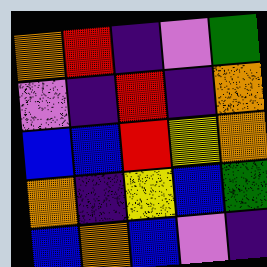[["orange", "red", "indigo", "violet", "green"], ["violet", "indigo", "red", "indigo", "orange"], ["blue", "blue", "red", "yellow", "orange"], ["orange", "indigo", "yellow", "blue", "green"], ["blue", "orange", "blue", "violet", "indigo"]]